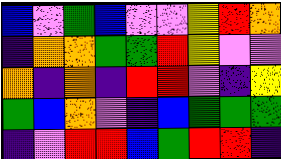[["blue", "violet", "green", "blue", "violet", "violet", "yellow", "red", "orange"], ["indigo", "orange", "orange", "green", "green", "red", "yellow", "violet", "violet"], ["orange", "indigo", "orange", "indigo", "red", "red", "violet", "indigo", "yellow"], ["green", "blue", "orange", "violet", "indigo", "blue", "green", "green", "green"], ["indigo", "violet", "red", "red", "blue", "green", "red", "red", "indigo"]]